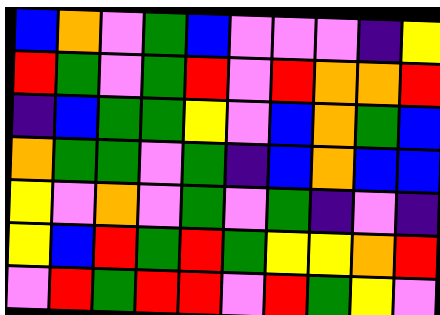[["blue", "orange", "violet", "green", "blue", "violet", "violet", "violet", "indigo", "yellow"], ["red", "green", "violet", "green", "red", "violet", "red", "orange", "orange", "red"], ["indigo", "blue", "green", "green", "yellow", "violet", "blue", "orange", "green", "blue"], ["orange", "green", "green", "violet", "green", "indigo", "blue", "orange", "blue", "blue"], ["yellow", "violet", "orange", "violet", "green", "violet", "green", "indigo", "violet", "indigo"], ["yellow", "blue", "red", "green", "red", "green", "yellow", "yellow", "orange", "red"], ["violet", "red", "green", "red", "red", "violet", "red", "green", "yellow", "violet"]]